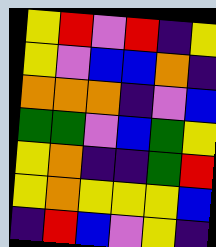[["yellow", "red", "violet", "red", "indigo", "yellow"], ["yellow", "violet", "blue", "blue", "orange", "indigo"], ["orange", "orange", "orange", "indigo", "violet", "blue"], ["green", "green", "violet", "blue", "green", "yellow"], ["yellow", "orange", "indigo", "indigo", "green", "red"], ["yellow", "orange", "yellow", "yellow", "yellow", "blue"], ["indigo", "red", "blue", "violet", "yellow", "indigo"]]